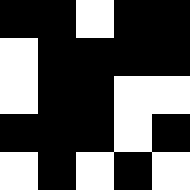[["black", "black", "white", "black", "black"], ["white", "black", "black", "black", "black"], ["white", "black", "black", "white", "white"], ["black", "black", "black", "white", "black"], ["white", "black", "white", "black", "white"]]